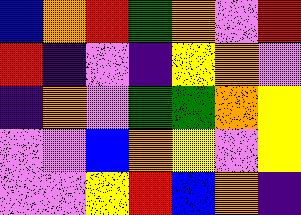[["blue", "orange", "red", "green", "orange", "violet", "red"], ["red", "indigo", "violet", "indigo", "yellow", "orange", "violet"], ["indigo", "orange", "violet", "green", "green", "orange", "yellow"], ["violet", "violet", "blue", "orange", "yellow", "violet", "yellow"], ["violet", "violet", "yellow", "red", "blue", "orange", "indigo"]]